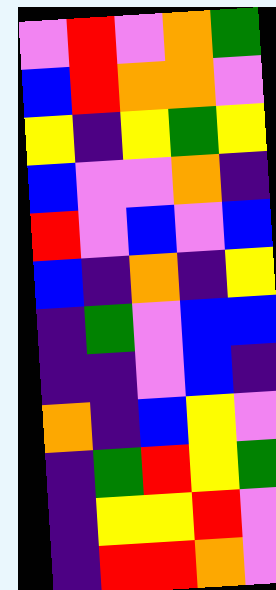[["violet", "red", "violet", "orange", "green"], ["blue", "red", "orange", "orange", "violet"], ["yellow", "indigo", "yellow", "green", "yellow"], ["blue", "violet", "violet", "orange", "indigo"], ["red", "violet", "blue", "violet", "blue"], ["blue", "indigo", "orange", "indigo", "yellow"], ["indigo", "green", "violet", "blue", "blue"], ["indigo", "indigo", "violet", "blue", "indigo"], ["orange", "indigo", "blue", "yellow", "violet"], ["indigo", "green", "red", "yellow", "green"], ["indigo", "yellow", "yellow", "red", "violet"], ["indigo", "red", "red", "orange", "violet"]]